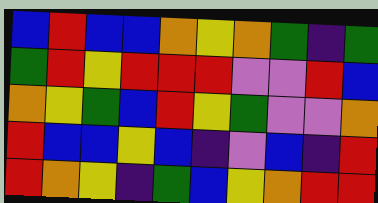[["blue", "red", "blue", "blue", "orange", "yellow", "orange", "green", "indigo", "green"], ["green", "red", "yellow", "red", "red", "red", "violet", "violet", "red", "blue"], ["orange", "yellow", "green", "blue", "red", "yellow", "green", "violet", "violet", "orange"], ["red", "blue", "blue", "yellow", "blue", "indigo", "violet", "blue", "indigo", "red"], ["red", "orange", "yellow", "indigo", "green", "blue", "yellow", "orange", "red", "red"]]